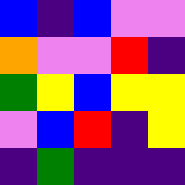[["blue", "indigo", "blue", "violet", "violet"], ["orange", "violet", "violet", "red", "indigo"], ["green", "yellow", "blue", "yellow", "yellow"], ["violet", "blue", "red", "indigo", "yellow"], ["indigo", "green", "indigo", "indigo", "indigo"]]